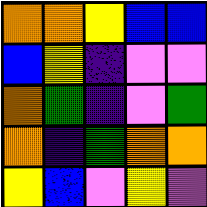[["orange", "orange", "yellow", "blue", "blue"], ["blue", "yellow", "indigo", "violet", "violet"], ["orange", "green", "indigo", "violet", "green"], ["orange", "indigo", "green", "orange", "orange"], ["yellow", "blue", "violet", "yellow", "violet"]]